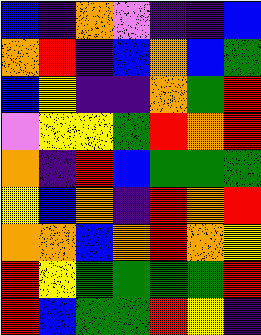[["blue", "indigo", "orange", "violet", "indigo", "indigo", "blue"], ["orange", "red", "indigo", "blue", "orange", "blue", "green"], ["blue", "yellow", "indigo", "indigo", "orange", "green", "red"], ["violet", "yellow", "yellow", "green", "red", "orange", "red"], ["orange", "indigo", "red", "blue", "green", "green", "green"], ["yellow", "blue", "orange", "indigo", "red", "orange", "red"], ["orange", "orange", "blue", "orange", "red", "orange", "yellow"], ["red", "yellow", "green", "green", "green", "green", "red"], ["red", "blue", "green", "green", "red", "yellow", "indigo"]]